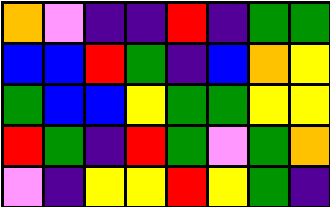[["orange", "violet", "indigo", "indigo", "red", "indigo", "green", "green"], ["blue", "blue", "red", "green", "indigo", "blue", "orange", "yellow"], ["green", "blue", "blue", "yellow", "green", "green", "yellow", "yellow"], ["red", "green", "indigo", "red", "green", "violet", "green", "orange"], ["violet", "indigo", "yellow", "yellow", "red", "yellow", "green", "indigo"]]